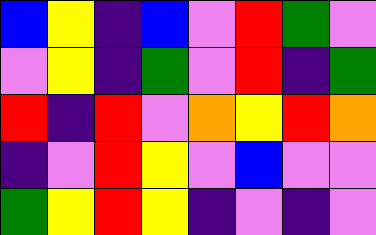[["blue", "yellow", "indigo", "blue", "violet", "red", "green", "violet"], ["violet", "yellow", "indigo", "green", "violet", "red", "indigo", "green"], ["red", "indigo", "red", "violet", "orange", "yellow", "red", "orange"], ["indigo", "violet", "red", "yellow", "violet", "blue", "violet", "violet"], ["green", "yellow", "red", "yellow", "indigo", "violet", "indigo", "violet"]]